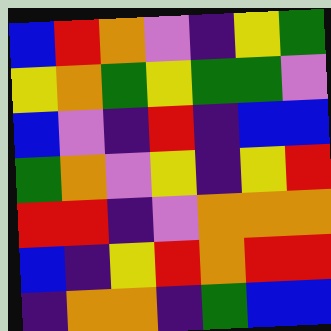[["blue", "red", "orange", "violet", "indigo", "yellow", "green"], ["yellow", "orange", "green", "yellow", "green", "green", "violet"], ["blue", "violet", "indigo", "red", "indigo", "blue", "blue"], ["green", "orange", "violet", "yellow", "indigo", "yellow", "red"], ["red", "red", "indigo", "violet", "orange", "orange", "orange"], ["blue", "indigo", "yellow", "red", "orange", "red", "red"], ["indigo", "orange", "orange", "indigo", "green", "blue", "blue"]]